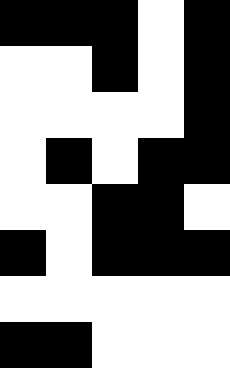[["black", "black", "black", "white", "black"], ["white", "white", "black", "white", "black"], ["white", "white", "white", "white", "black"], ["white", "black", "white", "black", "black"], ["white", "white", "black", "black", "white"], ["black", "white", "black", "black", "black"], ["white", "white", "white", "white", "white"], ["black", "black", "white", "white", "white"]]